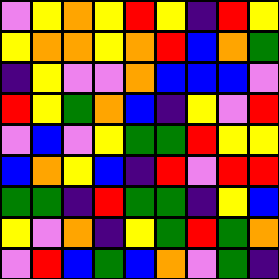[["violet", "yellow", "orange", "yellow", "red", "yellow", "indigo", "red", "yellow"], ["yellow", "orange", "orange", "yellow", "orange", "red", "blue", "orange", "green"], ["indigo", "yellow", "violet", "violet", "orange", "blue", "blue", "blue", "violet"], ["red", "yellow", "green", "orange", "blue", "indigo", "yellow", "violet", "red"], ["violet", "blue", "violet", "yellow", "green", "green", "red", "yellow", "yellow"], ["blue", "orange", "yellow", "blue", "indigo", "red", "violet", "red", "red"], ["green", "green", "indigo", "red", "green", "green", "indigo", "yellow", "blue"], ["yellow", "violet", "orange", "indigo", "yellow", "green", "red", "green", "orange"], ["violet", "red", "blue", "green", "blue", "orange", "violet", "green", "indigo"]]